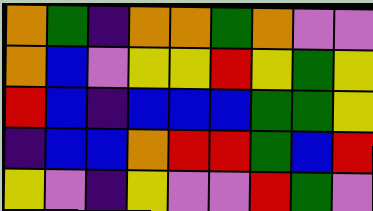[["orange", "green", "indigo", "orange", "orange", "green", "orange", "violet", "violet"], ["orange", "blue", "violet", "yellow", "yellow", "red", "yellow", "green", "yellow"], ["red", "blue", "indigo", "blue", "blue", "blue", "green", "green", "yellow"], ["indigo", "blue", "blue", "orange", "red", "red", "green", "blue", "red"], ["yellow", "violet", "indigo", "yellow", "violet", "violet", "red", "green", "violet"]]